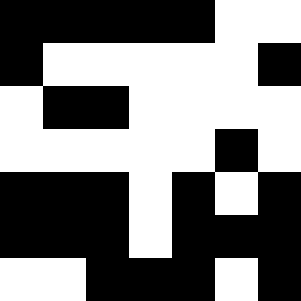[["black", "black", "black", "black", "black", "white", "white"], ["black", "white", "white", "white", "white", "white", "black"], ["white", "black", "black", "white", "white", "white", "white"], ["white", "white", "white", "white", "white", "black", "white"], ["black", "black", "black", "white", "black", "white", "black"], ["black", "black", "black", "white", "black", "black", "black"], ["white", "white", "black", "black", "black", "white", "black"]]